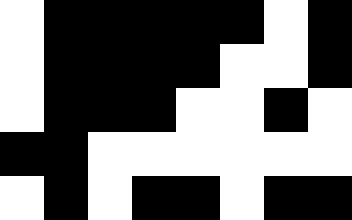[["white", "black", "black", "black", "black", "black", "white", "black"], ["white", "black", "black", "black", "black", "white", "white", "black"], ["white", "black", "black", "black", "white", "white", "black", "white"], ["black", "black", "white", "white", "white", "white", "white", "white"], ["white", "black", "white", "black", "black", "white", "black", "black"]]